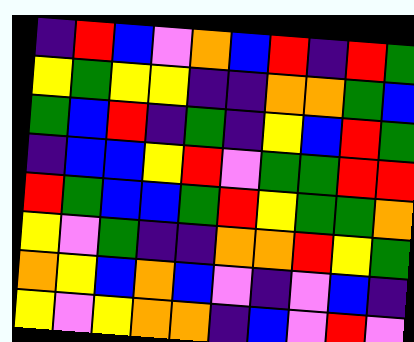[["indigo", "red", "blue", "violet", "orange", "blue", "red", "indigo", "red", "green"], ["yellow", "green", "yellow", "yellow", "indigo", "indigo", "orange", "orange", "green", "blue"], ["green", "blue", "red", "indigo", "green", "indigo", "yellow", "blue", "red", "green"], ["indigo", "blue", "blue", "yellow", "red", "violet", "green", "green", "red", "red"], ["red", "green", "blue", "blue", "green", "red", "yellow", "green", "green", "orange"], ["yellow", "violet", "green", "indigo", "indigo", "orange", "orange", "red", "yellow", "green"], ["orange", "yellow", "blue", "orange", "blue", "violet", "indigo", "violet", "blue", "indigo"], ["yellow", "violet", "yellow", "orange", "orange", "indigo", "blue", "violet", "red", "violet"]]